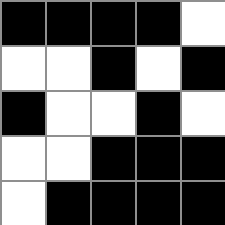[["black", "black", "black", "black", "white"], ["white", "white", "black", "white", "black"], ["black", "white", "white", "black", "white"], ["white", "white", "black", "black", "black"], ["white", "black", "black", "black", "black"]]